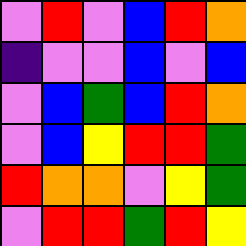[["violet", "red", "violet", "blue", "red", "orange"], ["indigo", "violet", "violet", "blue", "violet", "blue"], ["violet", "blue", "green", "blue", "red", "orange"], ["violet", "blue", "yellow", "red", "red", "green"], ["red", "orange", "orange", "violet", "yellow", "green"], ["violet", "red", "red", "green", "red", "yellow"]]